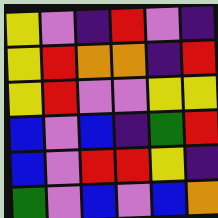[["yellow", "violet", "indigo", "red", "violet", "indigo"], ["yellow", "red", "orange", "orange", "indigo", "red"], ["yellow", "red", "violet", "violet", "yellow", "yellow"], ["blue", "violet", "blue", "indigo", "green", "red"], ["blue", "violet", "red", "red", "yellow", "indigo"], ["green", "violet", "blue", "violet", "blue", "orange"]]